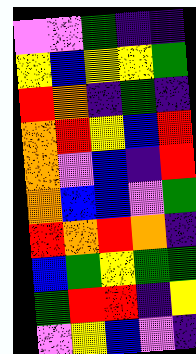[["violet", "violet", "green", "indigo", "indigo"], ["yellow", "blue", "yellow", "yellow", "green"], ["red", "orange", "indigo", "green", "indigo"], ["orange", "red", "yellow", "blue", "red"], ["orange", "violet", "blue", "indigo", "red"], ["orange", "blue", "blue", "violet", "green"], ["red", "orange", "red", "orange", "indigo"], ["blue", "green", "yellow", "green", "green"], ["green", "red", "red", "indigo", "yellow"], ["violet", "yellow", "blue", "violet", "indigo"]]